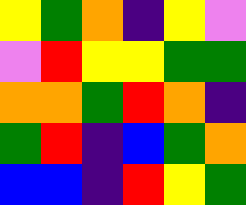[["yellow", "green", "orange", "indigo", "yellow", "violet"], ["violet", "red", "yellow", "yellow", "green", "green"], ["orange", "orange", "green", "red", "orange", "indigo"], ["green", "red", "indigo", "blue", "green", "orange"], ["blue", "blue", "indigo", "red", "yellow", "green"]]